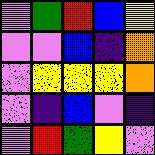[["violet", "green", "red", "blue", "yellow"], ["violet", "violet", "blue", "indigo", "orange"], ["violet", "yellow", "yellow", "yellow", "orange"], ["violet", "indigo", "blue", "violet", "indigo"], ["violet", "red", "green", "yellow", "violet"]]